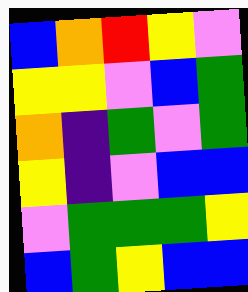[["blue", "orange", "red", "yellow", "violet"], ["yellow", "yellow", "violet", "blue", "green"], ["orange", "indigo", "green", "violet", "green"], ["yellow", "indigo", "violet", "blue", "blue"], ["violet", "green", "green", "green", "yellow"], ["blue", "green", "yellow", "blue", "blue"]]